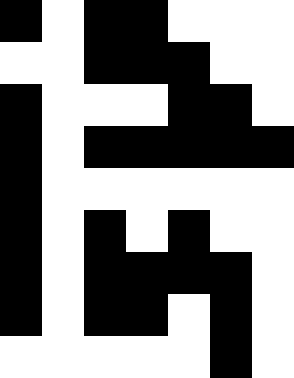[["black", "white", "black", "black", "white", "white", "white"], ["white", "white", "black", "black", "black", "white", "white"], ["black", "white", "white", "white", "black", "black", "white"], ["black", "white", "black", "black", "black", "black", "black"], ["black", "white", "white", "white", "white", "white", "white"], ["black", "white", "black", "white", "black", "white", "white"], ["black", "white", "black", "black", "black", "black", "white"], ["black", "white", "black", "black", "white", "black", "white"], ["white", "white", "white", "white", "white", "black", "white"]]